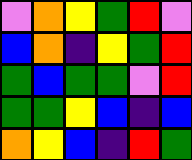[["violet", "orange", "yellow", "green", "red", "violet"], ["blue", "orange", "indigo", "yellow", "green", "red"], ["green", "blue", "green", "green", "violet", "red"], ["green", "green", "yellow", "blue", "indigo", "blue"], ["orange", "yellow", "blue", "indigo", "red", "green"]]